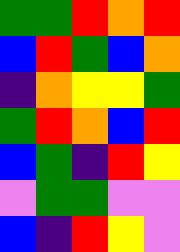[["green", "green", "red", "orange", "red"], ["blue", "red", "green", "blue", "orange"], ["indigo", "orange", "yellow", "yellow", "green"], ["green", "red", "orange", "blue", "red"], ["blue", "green", "indigo", "red", "yellow"], ["violet", "green", "green", "violet", "violet"], ["blue", "indigo", "red", "yellow", "violet"]]